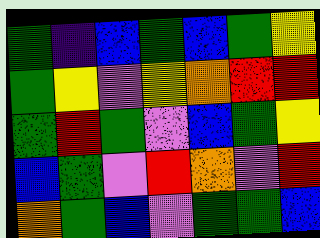[["green", "indigo", "blue", "green", "blue", "green", "yellow"], ["green", "yellow", "violet", "yellow", "orange", "red", "red"], ["green", "red", "green", "violet", "blue", "green", "yellow"], ["blue", "green", "violet", "red", "orange", "violet", "red"], ["orange", "green", "blue", "violet", "green", "green", "blue"]]